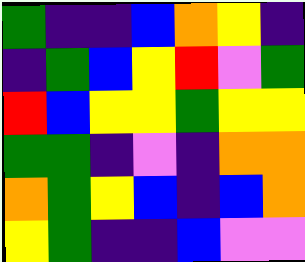[["green", "indigo", "indigo", "blue", "orange", "yellow", "indigo"], ["indigo", "green", "blue", "yellow", "red", "violet", "green"], ["red", "blue", "yellow", "yellow", "green", "yellow", "yellow"], ["green", "green", "indigo", "violet", "indigo", "orange", "orange"], ["orange", "green", "yellow", "blue", "indigo", "blue", "orange"], ["yellow", "green", "indigo", "indigo", "blue", "violet", "violet"]]